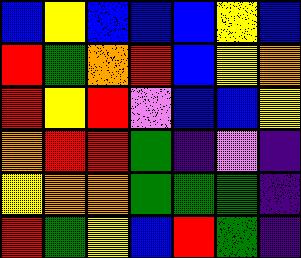[["blue", "yellow", "blue", "blue", "blue", "yellow", "blue"], ["red", "green", "orange", "red", "blue", "yellow", "orange"], ["red", "yellow", "red", "violet", "blue", "blue", "yellow"], ["orange", "red", "red", "green", "indigo", "violet", "indigo"], ["yellow", "orange", "orange", "green", "green", "green", "indigo"], ["red", "green", "yellow", "blue", "red", "green", "indigo"]]